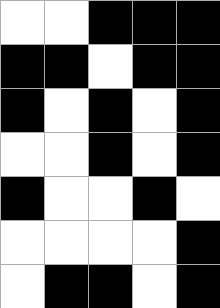[["white", "white", "black", "black", "black"], ["black", "black", "white", "black", "black"], ["black", "white", "black", "white", "black"], ["white", "white", "black", "white", "black"], ["black", "white", "white", "black", "white"], ["white", "white", "white", "white", "black"], ["white", "black", "black", "white", "black"]]